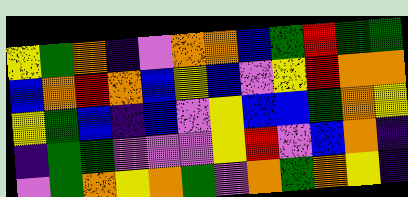[["yellow", "green", "orange", "indigo", "violet", "orange", "orange", "blue", "green", "red", "green", "green"], ["blue", "orange", "red", "orange", "blue", "yellow", "blue", "violet", "yellow", "red", "orange", "orange"], ["yellow", "green", "blue", "indigo", "blue", "violet", "yellow", "blue", "blue", "green", "orange", "yellow"], ["indigo", "green", "green", "violet", "violet", "violet", "yellow", "red", "violet", "blue", "orange", "indigo"], ["violet", "green", "orange", "yellow", "orange", "green", "violet", "orange", "green", "orange", "yellow", "indigo"]]